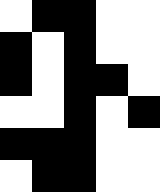[["white", "black", "black", "white", "white"], ["black", "white", "black", "white", "white"], ["black", "white", "black", "black", "white"], ["white", "white", "black", "white", "black"], ["black", "black", "black", "white", "white"], ["white", "black", "black", "white", "white"]]